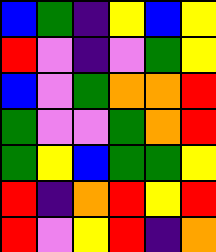[["blue", "green", "indigo", "yellow", "blue", "yellow"], ["red", "violet", "indigo", "violet", "green", "yellow"], ["blue", "violet", "green", "orange", "orange", "red"], ["green", "violet", "violet", "green", "orange", "red"], ["green", "yellow", "blue", "green", "green", "yellow"], ["red", "indigo", "orange", "red", "yellow", "red"], ["red", "violet", "yellow", "red", "indigo", "orange"]]